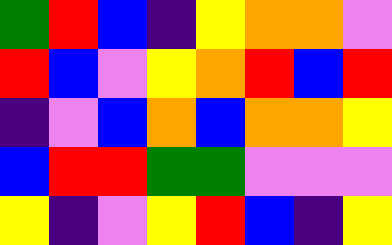[["green", "red", "blue", "indigo", "yellow", "orange", "orange", "violet"], ["red", "blue", "violet", "yellow", "orange", "red", "blue", "red"], ["indigo", "violet", "blue", "orange", "blue", "orange", "orange", "yellow"], ["blue", "red", "red", "green", "green", "violet", "violet", "violet"], ["yellow", "indigo", "violet", "yellow", "red", "blue", "indigo", "yellow"]]